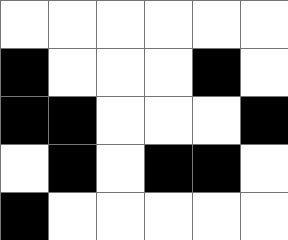[["white", "white", "white", "white", "white", "white"], ["black", "white", "white", "white", "black", "white"], ["black", "black", "white", "white", "white", "black"], ["white", "black", "white", "black", "black", "white"], ["black", "white", "white", "white", "white", "white"]]